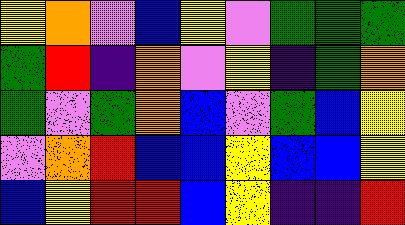[["yellow", "orange", "violet", "blue", "yellow", "violet", "green", "green", "green"], ["green", "red", "indigo", "orange", "violet", "yellow", "indigo", "green", "orange"], ["green", "violet", "green", "orange", "blue", "violet", "green", "blue", "yellow"], ["violet", "orange", "red", "blue", "blue", "yellow", "blue", "blue", "yellow"], ["blue", "yellow", "red", "red", "blue", "yellow", "indigo", "indigo", "red"]]